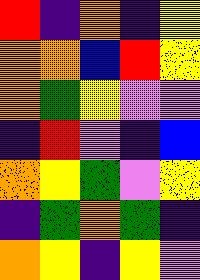[["red", "indigo", "orange", "indigo", "yellow"], ["orange", "orange", "blue", "red", "yellow"], ["orange", "green", "yellow", "violet", "violet"], ["indigo", "red", "violet", "indigo", "blue"], ["orange", "yellow", "green", "violet", "yellow"], ["indigo", "green", "orange", "green", "indigo"], ["orange", "yellow", "indigo", "yellow", "violet"]]